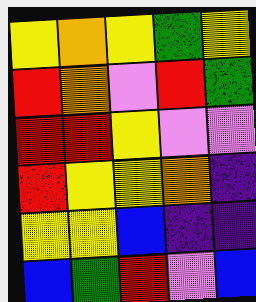[["yellow", "orange", "yellow", "green", "yellow"], ["red", "orange", "violet", "red", "green"], ["red", "red", "yellow", "violet", "violet"], ["red", "yellow", "yellow", "orange", "indigo"], ["yellow", "yellow", "blue", "indigo", "indigo"], ["blue", "green", "red", "violet", "blue"]]